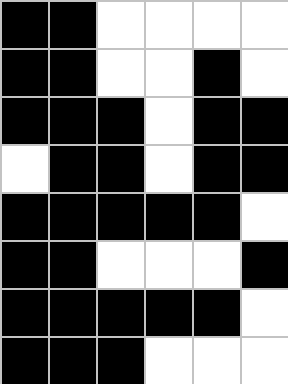[["black", "black", "white", "white", "white", "white"], ["black", "black", "white", "white", "black", "white"], ["black", "black", "black", "white", "black", "black"], ["white", "black", "black", "white", "black", "black"], ["black", "black", "black", "black", "black", "white"], ["black", "black", "white", "white", "white", "black"], ["black", "black", "black", "black", "black", "white"], ["black", "black", "black", "white", "white", "white"]]